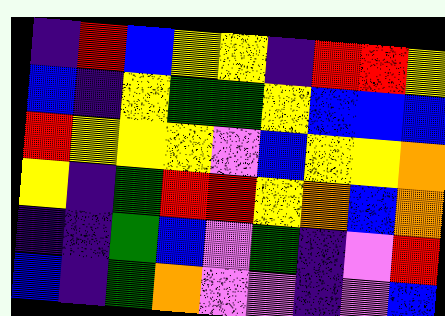[["indigo", "red", "blue", "yellow", "yellow", "indigo", "red", "red", "yellow"], ["blue", "indigo", "yellow", "green", "green", "yellow", "blue", "blue", "blue"], ["red", "yellow", "yellow", "yellow", "violet", "blue", "yellow", "yellow", "orange"], ["yellow", "indigo", "green", "red", "red", "yellow", "orange", "blue", "orange"], ["indigo", "indigo", "green", "blue", "violet", "green", "indigo", "violet", "red"], ["blue", "indigo", "green", "orange", "violet", "violet", "indigo", "violet", "blue"]]